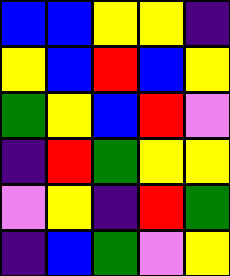[["blue", "blue", "yellow", "yellow", "indigo"], ["yellow", "blue", "red", "blue", "yellow"], ["green", "yellow", "blue", "red", "violet"], ["indigo", "red", "green", "yellow", "yellow"], ["violet", "yellow", "indigo", "red", "green"], ["indigo", "blue", "green", "violet", "yellow"]]